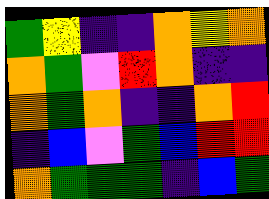[["green", "yellow", "indigo", "indigo", "orange", "yellow", "orange"], ["orange", "green", "violet", "red", "orange", "indigo", "indigo"], ["orange", "green", "orange", "indigo", "indigo", "orange", "red"], ["indigo", "blue", "violet", "green", "blue", "red", "red"], ["orange", "green", "green", "green", "indigo", "blue", "green"]]